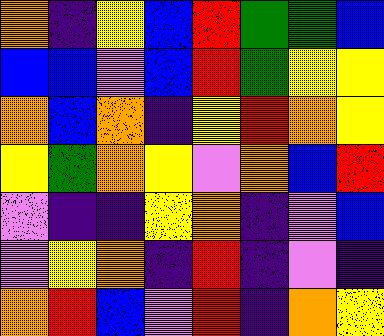[["orange", "indigo", "yellow", "blue", "red", "green", "green", "blue"], ["blue", "blue", "violet", "blue", "red", "green", "yellow", "yellow"], ["orange", "blue", "orange", "indigo", "yellow", "red", "orange", "yellow"], ["yellow", "green", "orange", "yellow", "violet", "orange", "blue", "red"], ["violet", "indigo", "indigo", "yellow", "orange", "indigo", "violet", "blue"], ["violet", "yellow", "orange", "indigo", "red", "indigo", "violet", "indigo"], ["orange", "red", "blue", "violet", "red", "indigo", "orange", "yellow"]]